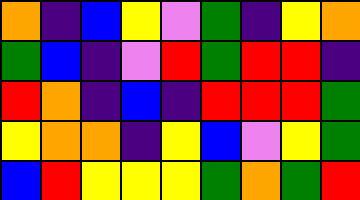[["orange", "indigo", "blue", "yellow", "violet", "green", "indigo", "yellow", "orange"], ["green", "blue", "indigo", "violet", "red", "green", "red", "red", "indigo"], ["red", "orange", "indigo", "blue", "indigo", "red", "red", "red", "green"], ["yellow", "orange", "orange", "indigo", "yellow", "blue", "violet", "yellow", "green"], ["blue", "red", "yellow", "yellow", "yellow", "green", "orange", "green", "red"]]